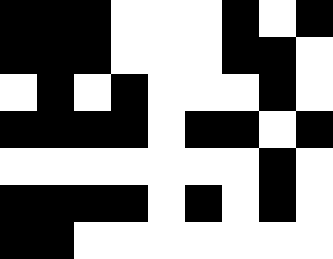[["black", "black", "black", "white", "white", "white", "black", "white", "black"], ["black", "black", "black", "white", "white", "white", "black", "black", "white"], ["white", "black", "white", "black", "white", "white", "white", "black", "white"], ["black", "black", "black", "black", "white", "black", "black", "white", "black"], ["white", "white", "white", "white", "white", "white", "white", "black", "white"], ["black", "black", "black", "black", "white", "black", "white", "black", "white"], ["black", "black", "white", "white", "white", "white", "white", "white", "white"]]